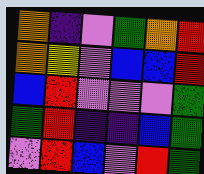[["orange", "indigo", "violet", "green", "orange", "red"], ["orange", "yellow", "violet", "blue", "blue", "red"], ["blue", "red", "violet", "violet", "violet", "green"], ["green", "red", "indigo", "indigo", "blue", "green"], ["violet", "red", "blue", "violet", "red", "green"]]